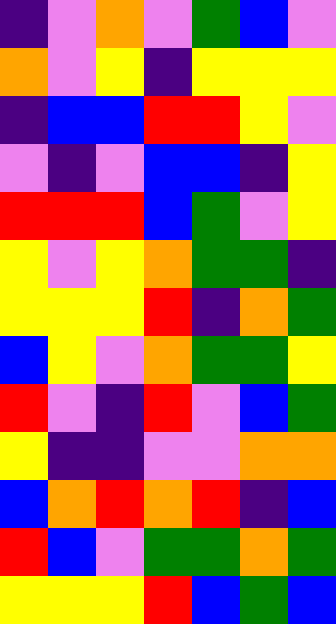[["indigo", "violet", "orange", "violet", "green", "blue", "violet"], ["orange", "violet", "yellow", "indigo", "yellow", "yellow", "yellow"], ["indigo", "blue", "blue", "red", "red", "yellow", "violet"], ["violet", "indigo", "violet", "blue", "blue", "indigo", "yellow"], ["red", "red", "red", "blue", "green", "violet", "yellow"], ["yellow", "violet", "yellow", "orange", "green", "green", "indigo"], ["yellow", "yellow", "yellow", "red", "indigo", "orange", "green"], ["blue", "yellow", "violet", "orange", "green", "green", "yellow"], ["red", "violet", "indigo", "red", "violet", "blue", "green"], ["yellow", "indigo", "indigo", "violet", "violet", "orange", "orange"], ["blue", "orange", "red", "orange", "red", "indigo", "blue"], ["red", "blue", "violet", "green", "green", "orange", "green"], ["yellow", "yellow", "yellow", "red", "blue", "green", "blue"]]